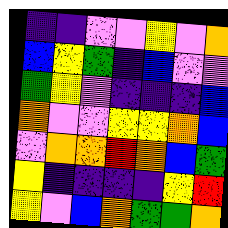[["indigo", "indigo", "violet", "violet", "yellow", "violet", "orange"], ["blue", "yellow", "green", "indigo", "blue", "violet", "violet"], ["green", "yellow", "violet", "indigo", "indigo", "indigo", "blue"], ["orange", "violet", "violet", "yellow", "yellow", "orange", "blue"], ["violet", "orange", "orange", "red", "orange", "blue", "green"], ["yellow", "indigo", "indigo", "indigo", "indigo", "yellow", "red"], ["yellow", "violet", "blue", "orange", "green", "green", "orange"]]